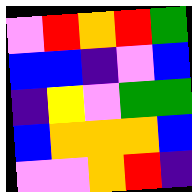[["violet", "red", "orange", "red", "green"], ["blue", "blue", "indigo", "violet", "blue"], ["indigo", "yellow", "violet", "green", "green"], ["blue", "orange", "orange", "orange", "blue"], ["violet", "violet", "orange", "red", "indigo"]]